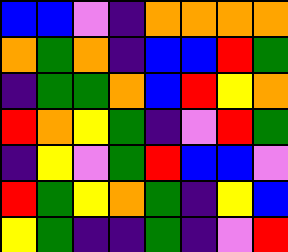[["blue", "blue", "violet", "indigo", "orange", "orange", "orange", "orange"], ["orange", "green", "orange", "indigo", "blue", "blue", "red", "green"], ["indigo", "green", "green", "orange", "blue", "red", "yellow", "orange"], ["red", "orange", "yellow", "green", "indigo", "violet", "red", "green"], ["indigo", "yellow", "violet", "green", "red", "blue", "blue", "violet"], ["red", "green", "yellow", "orange", "green", "indigo", "yellow", "blue"], ["yellow", "green", "indigo", "indigo", "green", "indigo", "violet", "red"]]